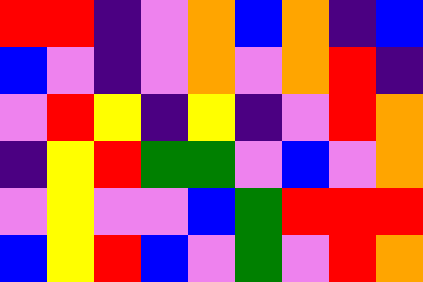[["red", "red", "indigo", "violet", "orange", "blue", "orange", "indigo", "blue"], ["blue", "violet", "indigo", "violet", "orange", "violet", "orange", "red", "indigo"], ["violet", "red", "yellow", "indigo", "yellow", "indigo", "violet", "red", "orange"], ["indigo", "yellow", "red", "green", "green", "violet", "blue", "violet", "orange"], ["violet", "yellow", "violet", "violet", "blue", "green", "red", "red", "red"], ["blue", "yellow", "red", "blue", "violet", "green", "violet", "red", "orange"]]